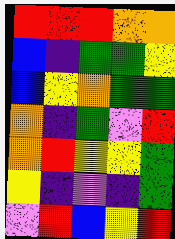[["red", "red", "red", "orange", "orange"], ["blue", "indigo", "green", "green", "yellow"], ["blue", "yellow", "orange", "green", "green"], ["orange", "indigo", "green", "violet", "red"], ["orange", "red", "yellow", "yellow", "green"], ["yellow", "indigo", "violet", "indigo", "green"], ["violet", "red", "blue", "yellow", "red"]]